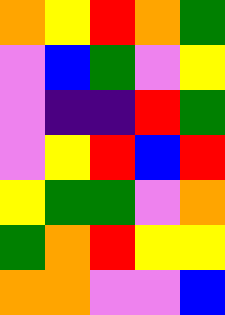[["orange", "yellow", "red", "orange", "green"], ["violet", "blue", "green", "violet", "yellow"], ["violet", "indigo", "indigo", "red", "green"], ["violet", "yellow", "red", "blue", "red"], ["yellow", "green", "green", "violet", "orange"], ["green", "orange", "red", "yellow", "yellow"], ["orange", "orange", "violet", "violet", "blue"]]